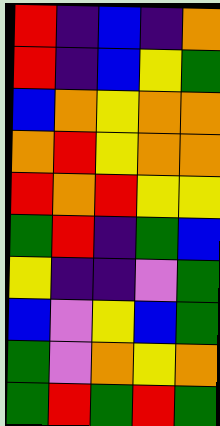[["red", "indigo", "blue", "indigo", "orange"], ["red", "indigo", "blue", "yellow", "green"], ["blue", "orange", "yellow", "orange", "orange"], ["orange", "red", "yellow", "orange", "orange"], ["red", "orange", "red", "yellow", "yellow"], ["green", "red", "indigo", "green", "blue"], ["yellow", "indigo", "indigo", "violet", "green"], ["blue", "violet", "yellow", "blue", "green"], ["green", "violet", "orange", "yellow", "orange"], ["green", "red", "green", "red", "green"]]